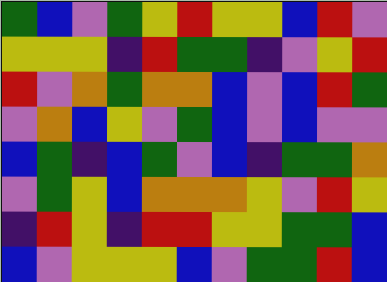[["green", "blue", "violet", "green", "yellow", "red", "yellow", "yellow", "blue", "red", "violet"], ["yellow", "yellow", "yellow", "indigo", "red", "green", "green", "indigo", "violet", "yellow", "red"], ["red", "violet", "orange", "green", "orange", "orange", "blue", "violet", "blue", "red", "green"], ["violet", "orange", "blue", "yellow", "violet", "green", "blue", "violet", "blue", "violet", "violet"], ["blue", "green", "indigo", "blue", "green", "violet", "blue", "indigo", "green", "green", "orange"], ["violet", "green", "yellow", "blue", "orange", "orange", "orange", "yellow", "violet", "red", "yellow"], ["indigo", "red", "yellow", "indigo", "red", "red", "yellow", "yellow", "green", "green", "blue"], ["blue", "violet", "yellow", "yellow", "yellow", "blue", "violet", "green", "green", "red", "blue"]]